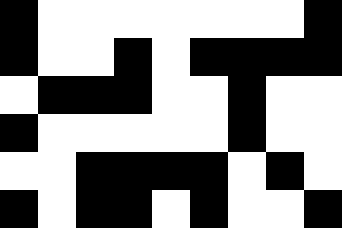[["black", "white", "white", "white", "white", "white", "white", "white", "black"], ["black", "white", "white", "black", "white", "black", "black", "black", "black"], ["white", "black", "black", "black", "white", "white", "black", "white", "white"], ["black", "white", "white", "white", "white", "white", "black", "white", "white"], ["white", "white", "black", "black", "black", "black", "white", "black", "white"], ["black", "white", "black", "black", "white", "black", "white", "white", "black"]]